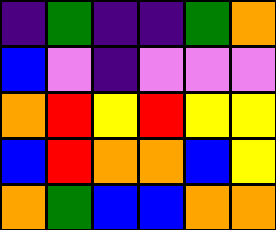[["indigo", "green", "indigo", "indigo", "green", "orange"], ["blue", "violet", "indigo", "violet", "violet", "violet"], ["orange", "red", "yellow", "red", "yellow", "yellow"], ["blue", "red", "orange", "orange", "blue", "yellow"], ["orange", "green", "blue", "blue", "orange", "orange"]]